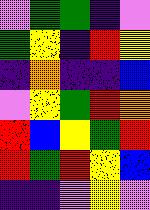[["violet", "green", "green", "indigo", "violet"], ["green", "yellow", "indigo", "red", "yellow"], ["indigo", "orange", "indigo", "indigo", "blue"], ["violet", "yellow", "green", "red", "orange"], ["red", "blue", "yellow", "green", "red"], ["red", "green", "red", "yellow", "blue"], ["indigo", "indigo", "violet", "yellow", "violet"]]